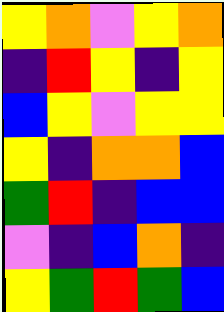[["yellow", "orange", "violet", "yellow", "orange"], ["indigo", "red", "yellow", "indigo", "yellow"], ["blue", "yellow", "violet", "yellow", "yellow"], ["yellow", "indigo", "orange", "orange", "blue"], ["green", "red", "indigo", "blue", "blue"], ["violet", "indigo", "blue", "orange", "indigo"], ["yellow", "green", "red", "green", "blue"]]